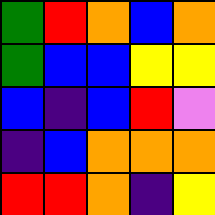[["green", "red", "orange", "blue", "orange"], ["green", "blue", "blue", "yellow", "yellow"], ["blue", "indigo", "blue", "red", "violet"], ["indigo", "blue", "orange", "orange", "orange"], ["red", "red", "orange", "indigo", "yellow"]]